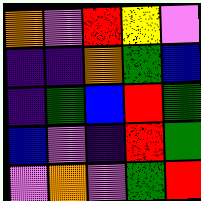[["orange", "violet", "red", "yellow", "violet"], ["indigo", "indigo", "orange", "green", "blue"], ["indigo", "green", "blue", "red", "green"], ["blue", "violet", "indigo", "red", "green"], ["violet", "orange", "violet", "green", "red"]]